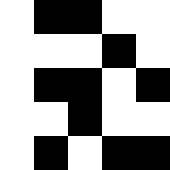[["white", "black", "black", "white", "white"], ["white", "white", "white", "black", "white"], ["white", "black", "black", "white", "black"], ["white", "white", "black", "white", "white"], ["white", "black", "white", "black", "black"]]